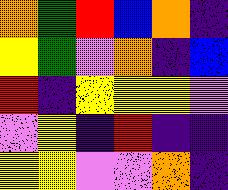[["orange", "green", "red", "blue", "orange", "indigo"], ["yellow", "green", "violet", "orange", "indigo", "blue"], ["red", "indigo", "yellow", "yellow", "yellow", "violet"], ["violet", "yellow", "indigo", "red", "indigo", "indigo"], ["yellow", "yellow", "violet", "violet", "orange", "indigo"]]